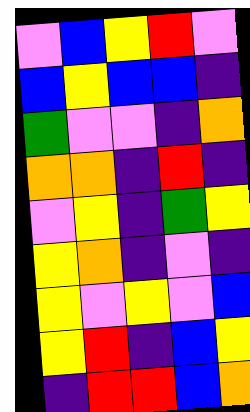[["violet", "blue", "yellow", "red", "violet"], ["blue", "yellow", "blue", "blue", "indigo"], ["green", "violet", "violet", "indigo", "orange"], ["orange", "orange", "indigo", "red", "indigo"], ["violet", "yellow", "indigo", "green", "yellow"], ["yellow", "orange", "indigo", "violet", "indigo"], ["yellow", "violet", "yellow", "violet", "blue"], ["yellow", "red", "indigo", "blue", "yellow"], ["indigo", "red", "red", "blue", "orange"]]